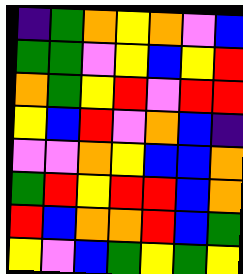[["indigo", "green", "orange", "yellow", "orange", "violet", "blue"], ["green", "green", "violet", "yellow", "blue", "yellow", "red"], ["orange", "green", "yellow", "red", "violet", "red", "red"], ["yellow", "blue", "red", "violet", "orange", "blue", "indigo"], ["violet", "violet", "orange", "yellow", "blue", "blue", "orange"], ["green", "red", "yellow", "red", "red", "blue", "orange"], ["red", "blue", "orange", "orange", "red", "blue", "green"], ["yellow", "violet", "blue", "green", "yellow", "green", "yellow"]]